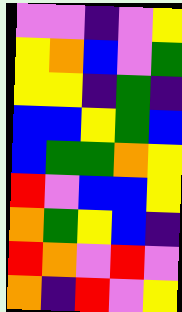[["violet", "violet", "indigo", "violet", "yellow"], ["yellow", "orange", "blue", "violet", "green"], ["yellow", "yellow", "indigo", "green", "indigo"], ["blue", "blue", "yellow", "green", "blue"], ["blue", "green", "green", "orange", "yellow"], ["red", "violet", "blue", "blue", "yellow"], ["orange", "green", "yellow", "blue", "indigo"], ["red", "orange", "violet", "red", "violet"], ["orange", "indigo", "red", "violet", "yellow"]]